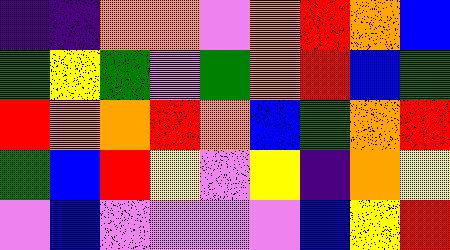[["indigo", "indigo", "orange", "orange", "violet", "orange", "red", "orange", "blue"], ["green", "yellow", "green", "violet", "green", "orange", "red", "blue", "green"], ["red", "orange", "orange", "red", "orange", "blue", "green", "orange", "red"], ["green", "blue", "red", "yellow", "violet", "yellow", "indigo", "orange", "yellow"], ["violet", "blue", "violet", "violet", "violet", "violet", "blue", "yellow", "red"]]